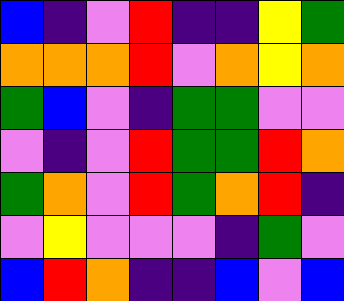[["blue", "indigo", "violet", "red", "indigo", "indigo", "yellow", "green"], ["orange", "orange", "orange", "red", "violet", "orange", "yellow", "orange"], ["green", "blue", "violet", "indigo", "green", "green", "violet", "violet"], ["violet", "indigo", "violet", "red", "green", "green", "red", "orange"], ["green", "orange", "violet", "red", "green", "orange", "red", "indigo"], ["violet", "yellow", "violet", "violet", "violet", "indigo", "green", "violet"], ["blue", "red", "orange", "indigo", "indigo", "blue", "violet", "blue"]]